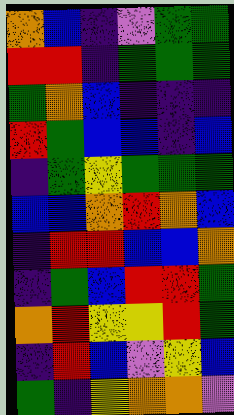[["orange", "blue", "indigo", "violet", "green", "green"], ["red", "red", "indigo", "green", "green", "green"], ["green", "orange", "blue", "indigo", "indigo", "indigo"], ["red", "green", "blue", "blue", "indigo", "blue"], ["indigo", "green", "yellow", "green", "green", "green"], ["blue", "blue", "orange", "red", "orange", "blue"], ["indigo", "red", "red", "blue", "blue", "orange"], ["indigo", "green", "blue", "red", "red", "green"], ["orange", "red", "yellow", "yellow", "red", "green"], ["indigo", "red", "blue", "violet", "yellow", "blue"], ["green", "indigo", "yellow", "orange", "orange", "violet"]]